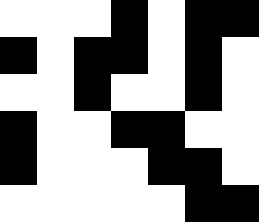[["white", "white", "white", "black", "white", "black", "black"], ["black", "white", "black", "black", "white", "black", "white"], ["white", "white", "black", "white", "white", "black", "white"], ["black", "white", "white", "black", "black", "white", "white"], ["black", "white", "white", "white", "black", "black", "white"], ["white", "white", "white", "white", "white", "black", "black"]]